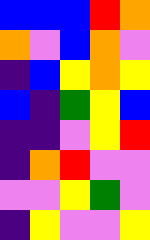[["blue", "blue", "blue", "red", "orange"], ["orange", "violet", "blue", "orange", "violet"], ["indigo", "blue", "yellow", "orange", "yellow"], ["blue", "indigo", "green", "yellow", "blue"], ["indigo", "indigo", "violet", "yellow", "red"], ["indigo", "orange", "red", "violet", "violet"], ["violet", "violet", "yellow", "green", "violet"], ["indigo", "yellow", "violet", "violet", "yellow"]]